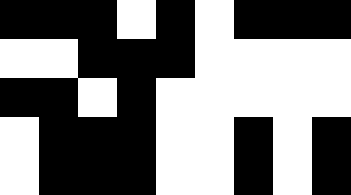[["black", "black", "black", "white", "black", "white", "black", "black", "black"], ["white", "white", "black", "black", "black", "white", "white", "white", "white"], ["black", "black", "white", "black", "white", "white", "white", "white", "white"], ["white", "black", "black", "black", "white", "white", "black", "white", "black"], ["white", "black", "black", "black", "white", "white", "black", "white", "black"]]